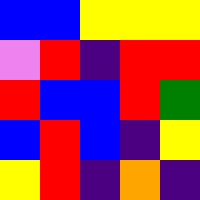[["blue", "blue", "yellow", "yellow", "yellow"], ["violet", "red", "indigo", "red", "red"], ["red", "blue", "blue", "red", "green"], ["blue", "red", "blue", "indigo", "yellow"], ["yellow", "red", "indigo", "orange", "indigo"]]